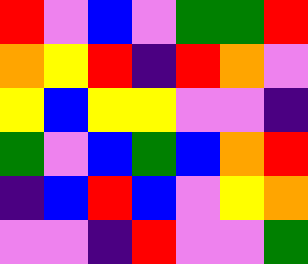[["red", "violet", "blue", "violet", "green", "green", "red"], ["orange", "yellow", "red", "indigo", "red", "orange", "violet"], ["yellow", "blue", "yellow", "yellow", "violet", "violet", "indigo"], ["green", "violet", "blue", "green", "blue", "orange", "red"], ["indigo", "blue", "red", "blue", "violet", "yellow", "orange"], ["violet", "violet", "indigo", "red", "violet", "violet", "green"]]